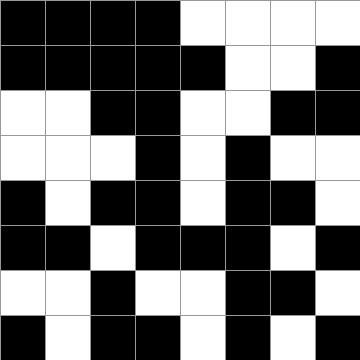[["black", "black", "black", "black", "white", "white", "white", "white"], ["black", "black", "black", "black", "black", "white", "white", "black"], ["white", "white", "black", "black", "white", "white", "black", "black"], ["white", "white", "white", "black", "white", "black", "white", "white"], ["black", "white", "black", "black", "white", "black", "black", "white"], ["black", "black", "white", "black", "black", "black", "white", "black"], ["white", "white", "black", "white", "white", "black", "black", "white"], ["black", "white", "black", "black", "white", "black", "white", "black"]]